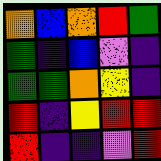[["orange", "blue", "orange", "red", "green"], ["green", "indigo", "blue", "violet", "indigo"], ["green", "green", "orange", "yellow", "indigo"], ["red", "indigo", "yellow", "red", "red"], ["red", "indigo", "indigo", "violet", "red"]]